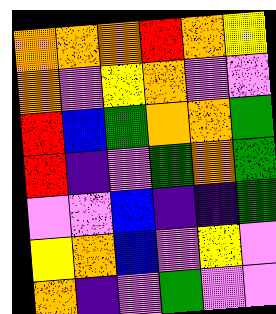[["orange", "orange", "orange", "red", "orange", "yellow"], ["orange", "violet", "yellow", "orange", "violet", "violet"], ["red", "blue", "green", "orange", "orange", "green"], ["red", "indigo", "violet", "green", "orange", "green"], ["violet", "violet", "blue", "indigo", "indigo", "green"], ["yellow", "orange", "blue", "violet", "yellow", "violet"], ["orange", "indigo", "violet", "green", "violet", "violet"]]